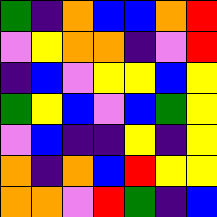[["green", "indigo", "orange", "blue", "blue", "orange", "red"], ["violet", "yellow", "orange", "orange", "indigo", "violet", "red"], ["indigo", "blue", "violet", "yellow", "yellow", "blue", "yellow"], ["green", "yellow", "blue", "violet", "blue", "green", "yellow"], ["violet", "blue", "indigo", "indigo", "yellow", "indigo", "yellow"], ["orange", "indigo", "orange", "blue", "red", "yellow", "yellow"], ["orange", "orange", "violet", "red", "green", "indigo", "blue"]]